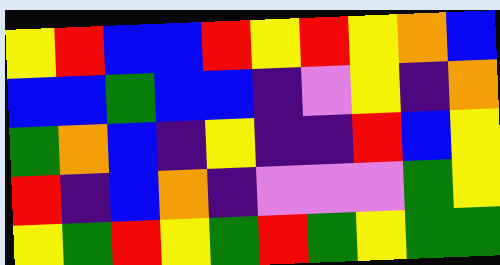[["yellow", "red", "blue", "blue", "red", "yellow", "red", "yellow", "orange", "blue"], ["blue", "blue", "green", "blue", "blue", "indigo", "violet", "yellow", "indigo", "orange"], ["green", "orange", "blue", "indigo", "yellow", "indigo", "indigo", "red", "blue", "yellow"], ["red", "indigo", "blue", "orange", "indigo", "violet", "violet", "violet", "green", "yellow"], ["yellow", "green", "red", "yellow", "green", "red", "green", "yellow", "green", "green"]]